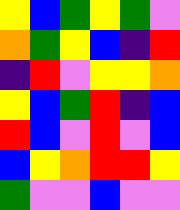[["yellow", "blue", "green", "yellow", "green", "violet"], ["orange", "green", "yellow", "blue", "indigo", "red"], ["indigo", "red", "violet", "yellow", "yellow", "orange"], ["yellow", "blue", "green", "red", "indigo", "blue"], ["red", "blue", "violet", "red", "violet", "blue"], ["blue", "yellow", "orange", "red", "red", "yellow"], ["green", "violet", "violet", "blue", "violet", "violet"]]